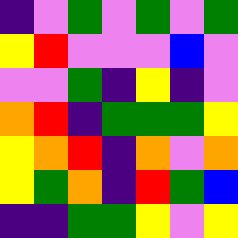[["indigo", "violet", "green", "violet", "green", "violet", "green"], ["yellow", "red", "violet", "violet", "violet", "blue", "violet"], ["violet", "violet", "green", "indigo", "yellow", "indigo", "violet"], ["orange", "red", "indigo", "green", "green", "green", "yellow"], ["yellow", "orange", "red", "indigo", "orange", "violet", "orange"], ["yellow", "green", "orange", "indigo", "red", "green", "blue"], ["indigo", "indigo", "green", "green", "yellow", "violet", "yellow"]]